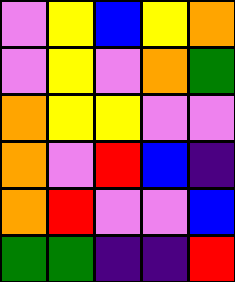[["violet", "yellow", "blue", "yellow", "orange"], ["violet", "yellow", "violet", "orange", "green"], ["orange", "yellow", "yellow", "violet", "violet"], ["orange", "violet", "red", "blue", "indigo"], ["orange", "red", "violet", "violet", "blue"], ["green", "green", "indigo", "indigo", "red"]]